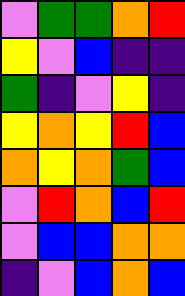[["violet", "green", "green", "orange", "red"], ["yellow", "violet", "blue", "indigo", "indigo"], ["green", "indigo", "violet", "yellow", "indigo"], ["yellow", "orange", "yellow", "red", "blue"], ["orange", "yellow", "orange", "green", "blue"], ["violet", "red", "orange", "blue", "red"], ["violet", "blue", "blue", "orange", "orange"], ["indigo", "violet", "blue", "orange", "blue"]]